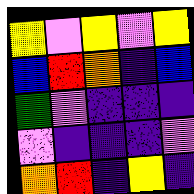[["yellow", "violet", "yellow", "violet", "yellow"], ["blue", "red", "orange", "indigo", "blue"], ["green", "violet", "indigo", "indigo", "indigo"], ["violet", "indigo", "indigo", "indigo", "violet"], ["orange", "red", "indigo", "yellow", "indigo"]]